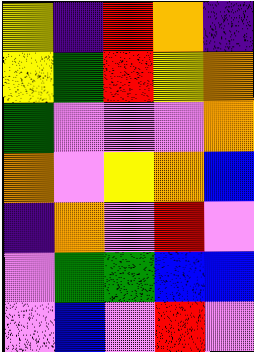[["yellow", "indigo", "red", "orange", "indigo"], ["yellow", "green", "red", "yellow", "orange"], ["green", "violet", "violet", "violet", "orange"], ["orange", "violet", "yellow", "orange", "blue"], ["indigo", "orange", "violet", "red", "violet"], ["violet", "green", "green", "blue", "blue"], ["violet", "blue", "violet", "red", "violet"]]